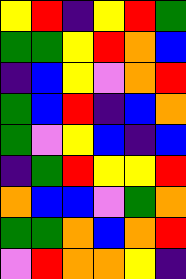[["yellow", "red", "indigo", "yellow", "red", "green"], ["green", "green", "yellow", "red", "orange", "blue"], ["indigo", "blue", "yellow", "violet", "orange", "red"], ["green", "blue", "red", "indigo", "blue", "orange"], ["green", "violet", "yellow", "blue", "indigo", "blue"], ["indigo", "green", "red", "yellow", "yellow", "red"], ["orange", "blue", "blue", "violet", "green", "orange"], ["green", "green", "orange", "blue", "orange", "red"], ["violet", "red", "orange", "orange", "yellow", "indigo"]]